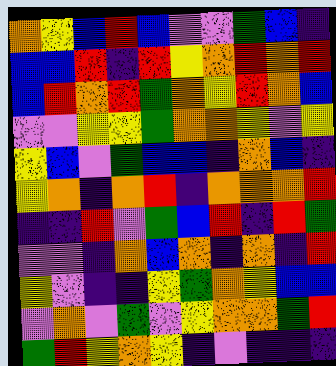[["orange", "yellow", "blue", "red", "blue", "violet", "violet", "green", "blue", "indigo"], ["blue", "blue", "red", "indigo", "red", "yellow", "orange", "red", "orange", "red"], ["blue", "red", "orange", "red", "green", "orange", "yellow", "red", "orange", "blue"], ["violet", "violet", "yellow", "yellow", "green", "orange", "orange", "yellow", "violet", "yellow"], ["yellow", "blue", "violet", "green", "blue", "blue", "indigo", "orange", "blue", "indigo"], ["yellow", "orange", "indigo", "orange", "red", "indigo", "orange", "orange", "orange", "red"], ["indigo", "indigo", "red", "violet", "green", "blue", "red", "indigo", "red", "green"], ["violet", "violet", "indigo", "orange", "blue", "orange", "indigo", "orange", "indigo", "red"], ["yellow", "violet", "indigo", "indigo", "yellow", "green", "orange", "yellow", "blue", "blue"], ["violet", "orange", "violet", "green", "violet", "yellow", "orange", "orange", "green", "red"], ["green", "red", "yellow", "orange", "yellow", "indigo", "violet", "indigo", "indigo", "indigo"]]